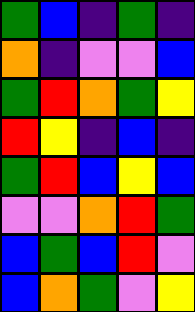[["green", "blue", "indigo", "green", "indigo"], ["orange", "indigo", "violet", "violet", "blue"], ["green", "red", "orange", "green", "yellow"], ["red", "yellow", "indigo", "blue", "indigo"], ["green", "red", "blue", "yellow", "blue"], ["violet", "violet", "orange", "red", "green"], ["blue", "green", "blue", "red", "violet"], ["blue", "orange", "green", "violet", "yellow"]]